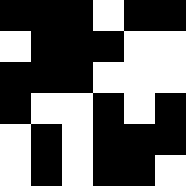[["black", "black", "black", "white", "black", "black"], ["white", "black", "black", "black", "white", "white"], ["black", "black", "black", "white", "white", "white"], ["black", "white", "white", "black", "white", "black"], ["white", "black", "white", "black", "black", "black"], ["white", "black", "white", "black", "black", "white"]]